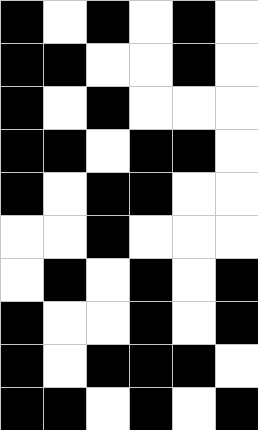[["black", "white", "black", "white", "black", "white"], ["black", "black", "white", "white", "black", "white"], ["black", "white", "black", "white", "white", "white"], ["black", "black", "white", "black", "black", "white"], ["black", "white", "black", "black", "white", "white"], ["white", "white", "black", "white", "white", "white"], ["white", "black", "white", "black", "white", "black"], ["black", "white", "white", "black", "white", "black"], ["black", "white", "black", "black", "black", "white"], ["black", "black", "white", "black", "white", "black"]]